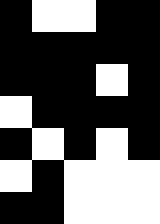[["black", "white", "white", "black", "black"], ["black", "black", "black", "black", "black"], ["black", "black", "black", "white", "black"], ["white", "black", "black", "black", "black"], ["black", "white", "black", "white", "black"], ["white", "black", "white", "white", "white"], ["black", "black", "white", "white", "white"]]